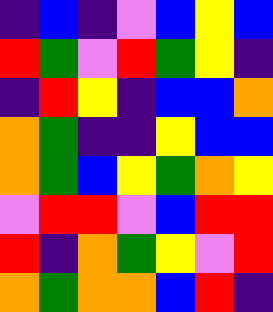[["indigo", "blue", "indigo", "violet", "blue", "yellow", "blue"], ["red", "green", "violet", "red", "green", "yellow", "indigo"], ["indigo", "red", "yellow", "indigo", "blue", "blue", "orange"], ["orange", "green", "indigo", "indigo", "yellow", "blue", "blue"], ["orange", "green", "blue", "yellow", "green", "orange", "yellow"], ["violet", "red", "red", "violet", "blue", "red", "red"], ["red", "indigo", "orange", "green", "yellow", "violet", "red"], ["orange", "green", "orange", "orange", "blue", "red", "indigo"]]